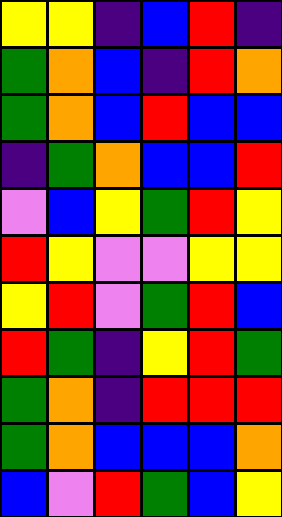[["yellow", "yellow", "indigo", "blue", "red", "indigo"], ["green", "orange", "blue", "indigo", "red", "orange"], ["green", "orange", "blue", "red", "blue", "blue"], ["indigo", "green", "orange", "blue", "blue", "red"], ["violet", "blue", "yellow", "green", "red", "yellow"], ["red", "yellow", "violet", "violet", "yellow", "yellow"], ["yellow", "red", "violet", "green", "red", "blue"], ["red", "green", "indigo", "yellow", "red", "green"], ["green", "orange", "indigo", "red", "red", "red"], ["green", "orange", "blue", "blue", "blue", "orange"], ["blue", "violet", "red", "green", "blue", "yellow"]]